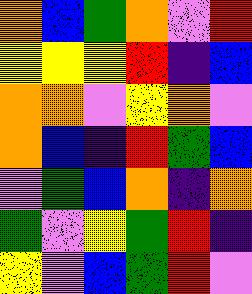[["orange", "blue", "green", "orange", "violet", "red"], ["yellow", "yellow", "yellow", "red", "indigo", "blue"], ["orange", "orange", "violet", "yellow", "orange", "violet"], ["orange", "blue", "indigo", "red", "green", "blue"], ["violet", "green", "blue", "orange", "indigo", "orange"], ["green", "violet", "yellow", "green", "red", "indigo"], ["yellow", "violet", "blue", "green", "red", "violet"]]